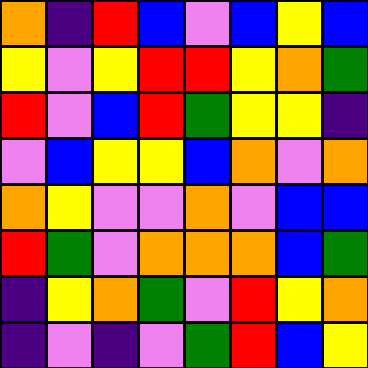[["orange", "indigo", "red", "blue", "violet", "blue", "yellow", "blue"], ["yellow", "violet", "yellow", "red", "red", "yellow", "orange", "green"], ["red", "violet", "blue", "red", "green", "yellow", "yellow", "indigo"], ["violet", "blue", "yellow", "yellow", "blue", "orange", "violet", "orange"], ["orange", "yellow", "violet", "violet", "orange", "violet", "blue", "blue"], ["red", "green", "violet", "orange", "orange", "orange", "blue", "green"], ["indigo", "yellow", "orange", "green", "violet", "red", "yellow", "orange"], ["indigo", "violet", "indigo", "violet", "green", "red", "blue", "yellow"]]